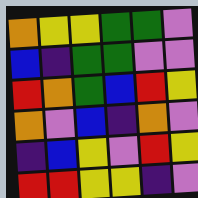[["orange", "yellow", "yellow", "green", "green", "violet"], ["blue", "indigo", "green", "green", "violet", "violet"], ["red", "orange", "green", "blue", "red", "yellow"], ["orange", "violet", "blue", "indigo", "orange", "violet"], ["indigo", "blue", "yellow", "violet", "red", "yellow"], ["red", "red", "yellow", "yellow", "indigo", "violet"]]